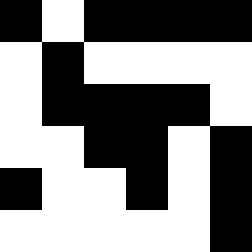[["black", "white", "black", "black", "black", "black"], ["white", "black", "white", "white", "white", "white"], ["white", "black", "black", "black", "black", "white"], ["white", "white", "black", "black", "white", "black"], ["black", "white", "white", "black", "white", "black"], ["white", "white", "white", "white", "white", "black"]]